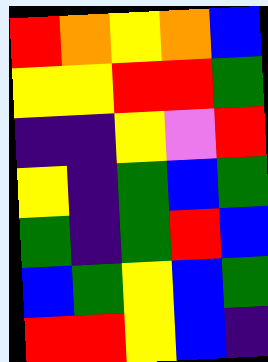[["red", "orange", "yellow", "orange", "blue"], ["yellow", "yellow", "red", "red", "green"], ["indigo", "indigo", "yellow", "violet", "red"], ["yellow", "indigo", "green", "blue", "green"], ["green", "indigo", "green", "red", "blue"], ["blue", "green", "yellow", "blue", "green"], ["red", "red", "yellow", "blue", "indigo"]]